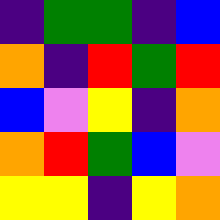[["indigo", "green", "green", "indigo", "blue"], ["orange", "indigo", "red", "green", "red"], ["blue", "violet", "yellow", "indigo", "orange"], ["orange", "red", "green", "blue", "violet"], ["yellow", "yellow", "indigo", "yellow", "orange"]]